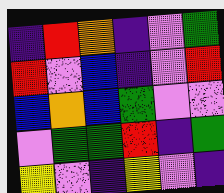[["indigo", "red", "orange", "indigo", "violet", "green"], ["red", "violet", "blue", "indigo", "violet", "red"], ["blue", "orange", "blue", "green", "violet", "violet"], ["violet", "green", "green", "red", "indigo", "green"], ["yellow", "violet", "indigo", "yellow", "violet", "indigo"]]